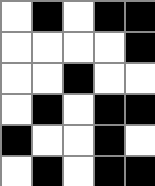[["white", "black", "white", "black", "black"], ["white", "white", "white", "white", "black"], ["white", "white", "black", "white", "white"], ["white", "black", "white", "black", "black"], ["black", "white", "white", "black", "white"], ["white", "black", "white", "black", "black"]]